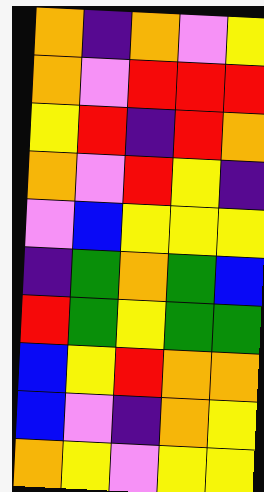[["orange", "indigo", "orange", "violet", "yellow"], ["orange", "violet", "red", "red", "red"], ["yellow", "red", "indigo", "red", "orange"], ["orange", "violet", "red", "yellow", "indigo"], ["violet", "blue", "yellow", "yellow", "yellow"], ["indigo", "green", "orange", "green", "blue"], ["red", "green", "yellow", "green", "green"], ["blue", "yellow", "red", "orange", "orange"], ["blue", "violet", "indigo", "orange", "yellow"], ["orange", "yellow", "violet", "yellow", "yellow"]]